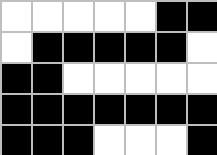[["white", "white", "white", "white", "white", "black", "black"], ["white", "black", "black", "black", "black", "black", "white"], ["black", "black", "white", "white", "white", "white", "white"], ["black", "black", "black", "black", "black", "black", "black"], ["black", "black", "black", "white", "white", "white", "black"]]